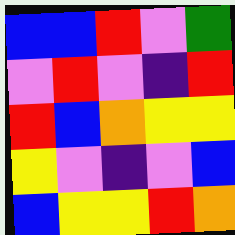[["blue", "blue", "red", "violet", "green"], ["violet", "red", "violet", "indigo", "red"], ["red", "blue", "orange", "yellow", "yellow"], ["yellow", "violet", "indigo", "violet", "blue"], ["blue", "yellow", "yellow", "red", "orange"]]